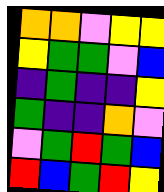[["orange", "orange", "violet", "yellow", "yellow"], ["yellow", "green", "green", "violet", "blue"], ["indigo", "green", "indigo", "indigo", "yellow"], ["green", "indigo", "indigo", "orange", "violet"], ["violet", "green", "red", "green", "blue"], ["red", "blue", "green", "red", "yellow"]]